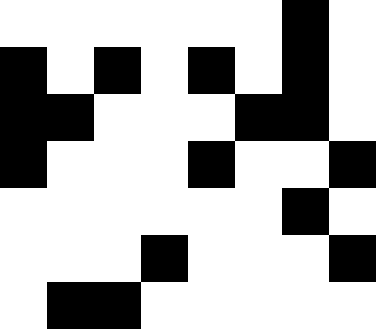[["white", "white", "white", "white", "white", "white", "black", "white"], ["black", "white", "black", "white", "black", "white", "black", "white"], ["black", "black", "white", "white", "white", "black", "black", "white"], ["black", "white", "white", "white", "black", "white", "white", "black"], ["white", "white", "white", "white", "white", "white", "black", "white"], ["white", "white", "white", "black", "white", "white", "white", "black"], ["white", "black", "black", "white", "white", "white", "white", "white"]]